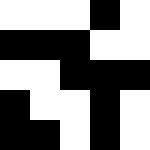[["white", "white", "white", "black", "white"], ["black", "black", "black", "white", "white"], ["white", "white", "black", "black", "black"], ["black", "white", "white", "black", "white"], ["black", "black", "white", "black", "white"]]